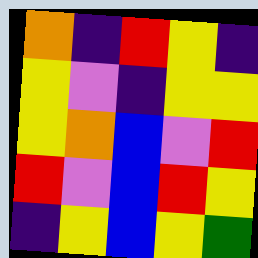[["orange", "indigo", "red", "yellow", "indigo"], ["yellow", "violet", "indigo", "yellow", "yellow"], ["yellow", "orange", "blue", "violet", "red"], ["red", "violet", "blue", "red", "yellow"], ["indigo", "yellow", "blue", "yellow", "green"]]